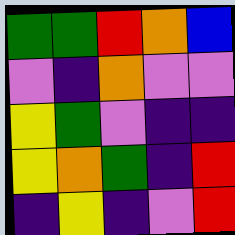[["green", "green", "red", "orange", "blue"], ["violet", "indigo", "orange", "violet", "violet"], ["yellow", "green", "violet", "indigo", "indigo"], ["yellow", "orange", "green", "indigo", "red"], ["indigo", "yellow", "indigo", "violet", "red"]]